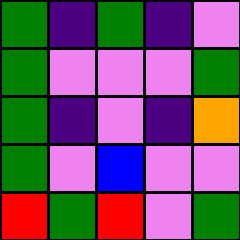[["green", "indigo", "green", "indigo", "violet"], ["green", "violet", "violet", "violet", "green"], ["green", "indigo", "violet", "indigo", "orange"], ["green", "violet", "blue", "violet", "violet"], ["red", "green", "red", "violet", "green"]]